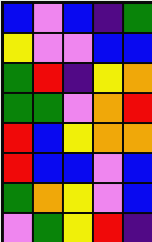[["blue", "violet", "blue", "indigo", "green"], ["yellow", "violet", "violet", "blue", "blue"], ["green", "red", "indigo", "yellow", "orange"], ["green", "green", "violet", "orange", "red"], ["red", "blue", "yellow", "orange", "orange"], ["red", "blue", "blue", "violet", "blue"], ["green", "orange", "yellow", "violet", "blue"], ["violet", "green", "yellow", "red", "indigo"]]